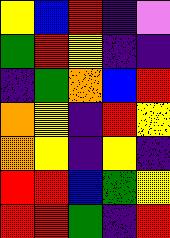[["yellow", "blue", "red", "indigo", "violet"], ["green", "red", "yellow", "indigo", "indigo"], ["indigo", "green", "orange", "blue", "red"], ["orange", "yellow", "indigo", "red", "yellow"], ["orange", "yellow", "indigo", "yellow", "indigo"], ["red", "red", "blue", "green", "yellow"], ["red", "red", "green", "indigo", "red"]]